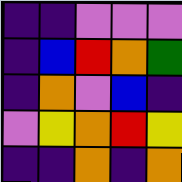[["indigo", "indigo", "violet", "violet", "violet"], ["indigo", "blue", "red", "orange", "green"], ["indigo", "orange", "violet", "blue", "indigo"], ["violet", "yellow", "orange", "red", "yellow"], ["indigo", "indigo", "orange", "indigo", "orange"]]